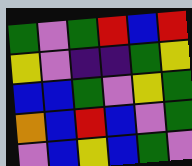[["green", "violet", "green", "red", "blue", "red"], ["yellow", "violet", "indigo", "indigo", "green", "yellow"], ["blue", "blue", "green", "violet", "yellow", "green"], ["orange", "blue", "red", "blue", "violet", "green"], ["violet", "blue", "yellow", "blue", "green", "violet"]]